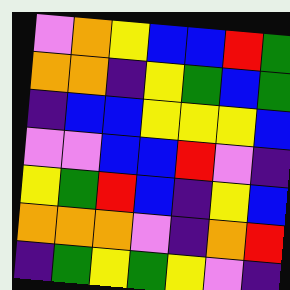[["violet", "orange", "yellow", "blue", "blue", "red", "green"], ["orange", "orange", "indigo", "yellow", "green", "blue", "green"], ["indigo", "blue", "blue", "yellow", "yellow", "yellow", "blue"], ["violet", "violet", "blue", "blue", "red", "violet", "indigo"], ["yellow", "green", "red", "blue", "indigo", "yellow", "blue"], ["orange", "orange", "orange", "violet", "indigo", "orange", "red"], ["indigo", "green", "yellow", "green", "yellow", "violet", "indigo"]]